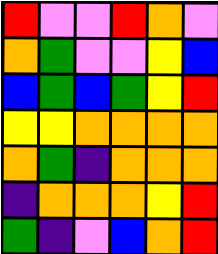[["red", "violet", "violet", "red", "orange", "violet"], ["orange", "green", "violet", "violet", "yellow", "blue"], ["blue", "green", "blue", "green", "yellow", "red"], ["yellow", "yellow", "orange", "orange", "orange", "orange"], ["orange", "green", "indigo", "orange", "orange", "orange"], ["indigo", "orange", "orange", "orange", "yellow", "red"], ["green", "indigo", "violet", "blue", "orange", "red"]]